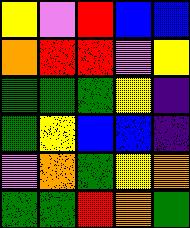[["yellow", "violet", "red", "blue", "blue"], ["orange", "red", "red", "violet", "yellow"], ["green", "green", "green", "yellow", "indigo"], ["green", "yellow", "blue", "blue", "indigo"], ["violet", "orange", "green", "yellow", "orange"], ["green", "green", "red", "orange", "green"]]